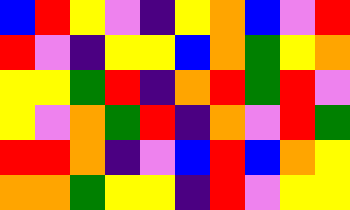[["blue", "red", "yellow", "violet", "indigo", "yellow", "orange", "blue", "violet", "red"], ["red", "violet", "indigo", "yellow", "yellow", "blue", "orange", "green", "yellow", "orange"], ["yellow", "yellow", "green", "red", "indigo", "orange", "red", "green", "red", "violet"], ["yellow", "violet", "orange", "green", "red", "indigo", "orange", "violet", "red", "green"], ["red", "red", "orange", "indigo", "violet", "blue", "red", "blue", "orange", "yellow"], ["orange", "orange", "green", "yellow", "yellow", "indigo", "red", "violet", "yellow", "yellow"]]